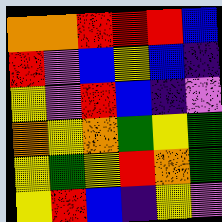[["orange", "orange", "red", "red", "red", "blue"], ["red", "violet", "blue", "yellow", "blue", "indigo"], ["yellow", "violet", "red", "blue", "indigo", "violet"], ["orange", "yellow", "orange", "green", "yellow", "green"], ["yellow", "green", "yellow", "red", "orange", "green"], ["yellow", "red", "blue", "indigo", "yellow", "violet"]]